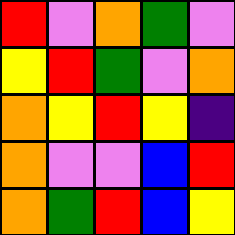[["red", "violet", "orange", "green", "violet"], ["yellow", "red", "green", "violet", "orange"], ["orange", "yellow", "red", "yellow", "indigo"], ["orange", "violet", "violet", "blue", "red"], ["orange", "green", "red", "blue", "yellow"]]